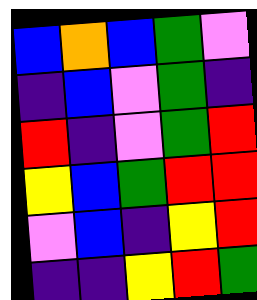[["blue", "orange", "blue", "green", "violet"], ["indigo", "blue", "violet", "green", "indigo"], ["red", "indigo", "violet", "green", "red"], ["yellow", "blue", "green", "red", "red"], ["violet", "blue", "indigo", "yellow", "red"], ["indigo", "indigo", "yellow", "red", "green"]]